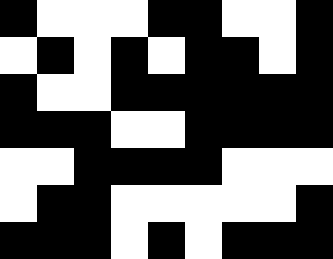[["black", "white", "white", "white", "black", "black", "white", "white", "black"], ["white", "black", "white", "black", "white", "black", "black", "white", "black"], ["black", "white", "white", "black", "black", "black", "black", "black", "black"], ["black", "black", "black", "white", "white", "black", "black", "black", "black"], ["white", "white", "black", "black", "black", "black", "white", "white", "white"], ["white", "black", "black", "white", "white", "white", "white", "white", "black"], ["black", "black", "black", "white", "black", "white", "black", "black", "black"]]